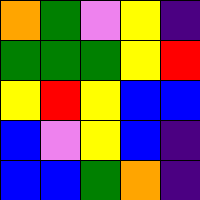[["orange", "green", "violet", "yellow", "indigo"], ["green", "green", "green", "yellow", "red"], ["yellow", "red", "yellow", "blue", "blue"], ["blue", "violet", "yellow", "blue", "indigo"], ["blue", "blue", "green", "orange", "indigo"]]